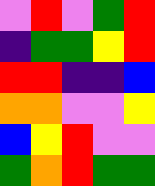[["violet", "red", "violet", "green", "red"], ["indigo", "green", "green", "yellow", "red"], ["red", "red", "indigo", "indigo", "blue"], ["orange", "orange", "violet", "violet", "yellow"], ["blue", "yellow", "red", "violet", "violet"], ["green", "orange", "red", "green", "green"]]